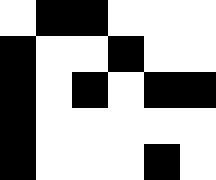[["white", "black", "black", "white", "white", "white"], ["black", "white", "white", "black", "white", "white"], ["black", "white", "black", "white", "black", "black"], ["black", "white", "white", "white", "white", "white"], ["black", "white", "white", "white", "black", "white"]]